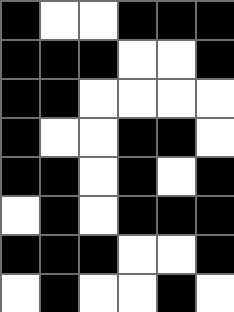[["black", "white", "white", "black", "black", "black"], ["black", "black", "black", "white", "white", "black"], ["black", "black", "white", "white", "white", "white"], ["black", "white", "white", "black", "black", "white"], ["black", "black", "white", "black", "white", "black"], ["white", "black", "white", "black", "black", "black"], ["black", "black", "black", "white", "white", "black"], ["white", "black", "white", "white", "black", "white"]]